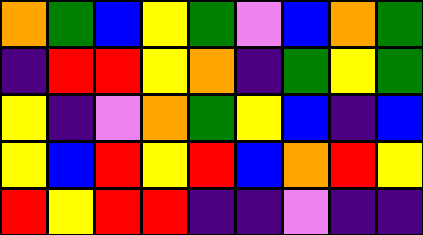[["orange", "green", "blue", "yellow", "green", "violet", "blue", "orange", "green"], ["indigo", "red", "red", "yellow", "orange", "indigo", "green", "yellow", "green"], ["yellow", "indigo", "violet", "orange", "green", "yellow", "blue", "indigo", "blue"], ["yellow", "blue", "red", "yellow", "red", "blue", "orange", "red", "yellow"], ["red", "yellow", "red", "red", "indigo", "indigo", "violet", "indigo", "indigo"]]